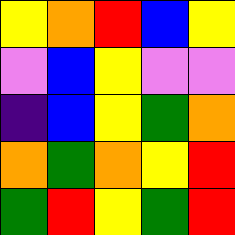[["yellow", "orange", "red", "blue", "yellow"], ["violet", "blue", "yellow", "violet", "violet"], ["indigo", "blue", "yellow", "green", "orange"], ["orange", "green", "orange", "yellow", "red"], ["green", "red", "yellow", "green", "red"]]